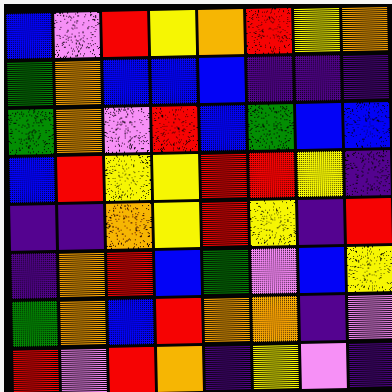[["blue", "violet", "red", "yellow", "orange", "red", "yellow", "orange"], ["green", "orange", "blue", "blue", "blue", "indigo", "indigo", "indigo"], ["green", "orange", "violet", "red", "blue", "green", "blue", "blue"], ["blue", "red", "yellow", "yellow", "red", "red", "yellow", "indigo"], ["indigo", "indigo", "orange", "yellow", "red", "yellow", "indigo", "red"], ["indigo", "orange", "red", "blue", "green", "violet", "blue", "yellow"], ["green", "orange", "blue", "red", "orange", "orange", "indigo", "violet"], ["red", "violet", "red", "orange", "indigo", "yellow", "violet", "indigo"]]